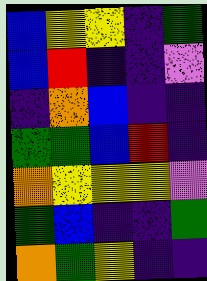[["blue", "yellow", "yellow", "indigo", "green"], ["blue", "red", "indigo", "indigo", "violet"], ["indigo", "orange", "blue", "indigo", "indigo"], ["green", "green", "blue", "red", "indigo"], ["orange", "yellow", "yellow", "yellow", "violet"], ["green", "blue", "indigo", "indigo", "green"], ["orange", "green", "yellow", "indigo", "indigo"]]